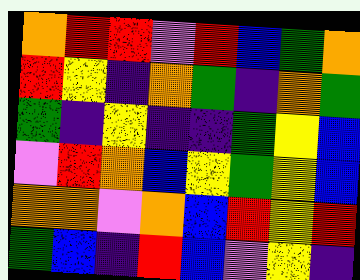[["orange", "red", "red", "violet", "red", "blue", "green", "orange"], ["red", "yellow", "indigo", "orange", "green", "indigo", "orange", "green"], ["green", "indigo", "yellow", "indigo", "indigo", "green", "yellow", "blue"], ["violet", "red", "orange", "blue", "yellow", "green", "yellow", "blue"], ["orange", "orange", "violet", "orange", "blue", "red", "yellow", "red"], ["green", "blue", "indigo", "red", "blue", "violet", "yellow", "indigo"]]